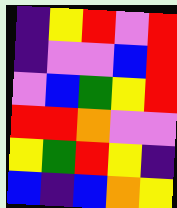[["indigo", "yellow", "red", "violet", "red"], ["indigo", "violet", "violet", "blue", "red"], ["violet", "blue", "green", "yellow", "red"], ["red", "red", "orange", "violet", "violet"], ["yellow", "green", "red", "yellow", "indigo"], ["blue", "indigo", "blue", "orange", "yellow"]]